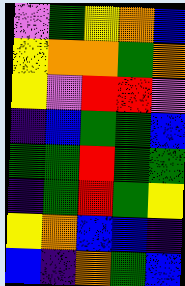[["violet", "green", "yellow", "orange", "blue"], ["yellow", "orange", "orange", "green", "orange"], ["yellow", "violet", "red", "red", "violet"], ["indigo", "blue", "green", "green", "blue"], ["green", "green", "red", "green", "green"], ["indigo", "green", "red", "green", "yellow"], ["yellow", "orange", "blue", "blue", "indigo"], ["blue", "indigo", "orange", "green", "blue"]]